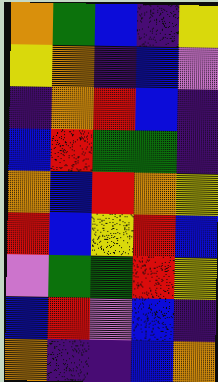[["orange", "green", "blue", "indigo", "yellow"], ["yellow", "orange", "indigo", "blue", "violet"], ["indigo", "orange", "red", "blue", "indigo"], ["blue", "red", "green", "green", "indigo"], ["orange", "blue", "red", "orange", "yellow"], ["red", "blue", "yellow", "red", "blue"], ["violet", "green", "green", "red", "yellow"], ["blue", "red", "violet", "blue", "indigo"], ["orange", "indigo", "indigo", "blue", "orange"]]